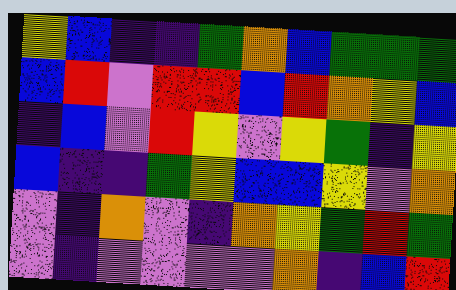[["yellow", "blue", "indigo", "indigo", "green", "orange", "blue", "green", "green", "green"], ["blue", "red", "violet", "red", "red", "blue", "red", "orange", "yellow", "blue"], ["indigo", "blue", "violet", "red", "yellow", "violet", "yellow", "green", "indigo", "yellow"], ["blue", "indigo", "indigo", "green", "yellow", "blue", "blue", "yellow", "violet", "orange"], ["violet", "indigo", "orange", "violet", "indigo", "orange", "yellow", "green", "red", "green"], ["violet", "indigo", "violet", "violet", "violet", "violet", "orange", "indigo", "blue", "red"]]